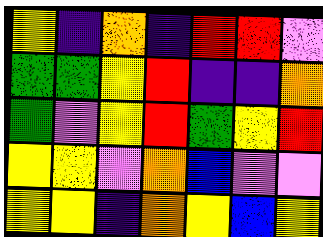[["yellow", "indigo", "orange", "indigo", "red", "red", "violet"], ["green", "green", "yellow", "red", "indigo", "indigo", "orange"], ["green", "violet", "yellow", "red", "green", "yellow", "red"], ["yellow", "yellow", "violet", "orange", "blue", "violet", "violet"], ["yellow", "yellow", "indigo", "orange", "yellow", "blue", "yellow"]]